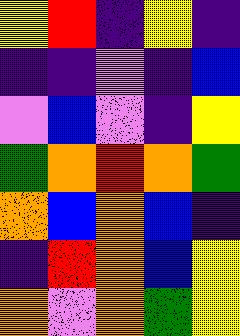[["yellow", "red", "indigo", "yellow", "indigo"], ["indigo", "indigo", "violet", "indigo", "blue"], ["violet", "blue", "violet", "indigo", "yellow"], ["green", "orange", "red", "orange", "green"], ["orange", "blue", "orange", "blue", "indigo"], ["indigo", "red", "orange", "blue", "yellow"], ["orange", "violet", "orange", "green", "yellow"]]